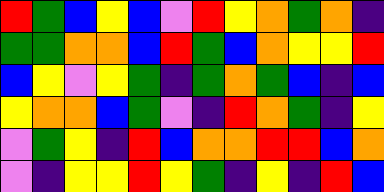[["red", "green", "blue", "yellow", "blue", "violet", "red", "yellow", "orange", "green", "orange", "indigo"], ["green", "green", "orange", "orange", "blue", "red", "green", "blue", "orange", "yellow", "yellow", "red"], ["blue", "yellow", "violet", "yellow", "green", "indigo", "green", "orange", "green", "blue", "indigo", "blue"], ["yellow", "orange", "orange", "blue", "green", "violet", "indigo", "red", "orange", "green", "indigo", "yellow"], ["violet", "green", "yellow", "indigo", "red", "blue", "orange", "orange", "red", "red", "blue", "orange"], ["violet", "indigo", "yellow", "yellow", "red", "yellow", "green", "indigo", "yellow", "indigo", "red", "blue"]]